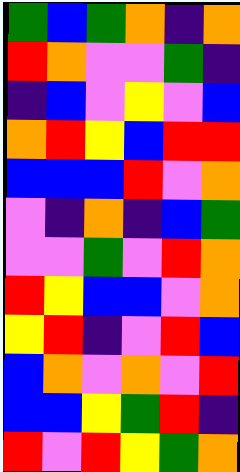[["green", "blue", "green", "orange", "indigo", "orange"], ["red", "orange", "violet", "violet", "green", "indigo"], ["indigo", "blue", "violet", "yellow", "violet", "blue"], ["orange", "red", "yellow", "blue", "red", "red"], ["blue", "blue", "blue", "red", "violet", "orange"], ["violet", "indigo", "orange", "indigo", "blue", "green"], ["violet", "violet", "green", "violet", "red", "orange"], ["red", "yellow", "blue", "blue", "violet", "orange"], ["yellow", "red", "indigo", "violet", "red", "blue"], ["blue", "orange", "violet", "orange", "violet", "red"], ["blue", "blue", "yellow", "green", "red", "indigo"], ["red", "violet", "red", "yellow", "green", "orange"]]